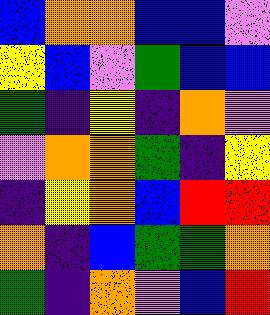[["blue", "orange", "orange", "blue", "blue", "violet"], ["yellow", "blue", "violet", "green", "blue", "blue"], ["green", "indigo", "yellow", "indigo", "orange", "violet"], ["violet", "orange", "orange", "green", "indigo", "yellow"], ["indigo", "yellow", "orange", "blue", "red", "red"], ["orange", "indigo", "blue", "green", "green", "orange"], ["green", "indigo", "orange", "violet", "blue", "red"]]